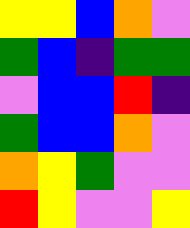[["yellow", "yellow", "blue", "orange", "violet"], ["green", "blue", "indigo", "green", "green"], ["violet", "blue", "blue", "red", "indigo"], ["green", "blue", "blue", "orange", "violet"], ["orange", "yellow", "green", "violet", "violet"], ["red", "yellow", "violet", "violet", "yellow"]]